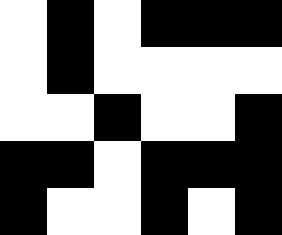[["white", "black", "white", "black", "black", "black"], ["white", "black", "white", "white", "white", "white"], ["white", "white", "black", "white", "white", "black"], ["black", "black", "white", "black", "black", "black"], ["black", "white", "white", "black", "white", "black"]]